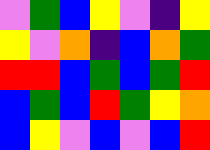[["violet", "green", "blue", "yellow", "violet", "indigo", "yellow"], ["yellow", "violet", "orange", "indigo", "blue", "orange", "green"], ["red", "red", "blue", "green", "blue", "green", "red"], ["blue", "green", "blue", "red", "green", "yellow", "orange"], ["blue", "yellow", "violet", "blue", "violet", "blue", "red"]]